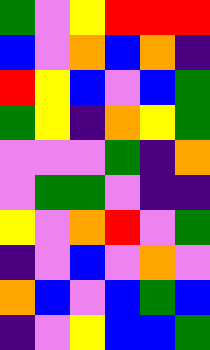[["green", "violet", "yellow", "red", "red", "red"], ["blue", "violet", "orange", "blue", "orange", "indigo"], ["red", "yellow", "blue", "violet", "blue", "green"], ["green", "yellow", "indigo", "orange", "yellow", "green"], ["violet", "violet", "violet", "green", "indigo", "orange"], ["violet", "green", "green", "violet", "indigo", "indigo"], ["yellow", "violet", "orange", "red", "violet", "green"], ["indigo", "violet", "blue", "violet", "orange", "violet"], ["orange", "blue", "violet", "blue", "green", "blue"], ["indigo", "violet", "yellow", "blue", "blue", "green"]]